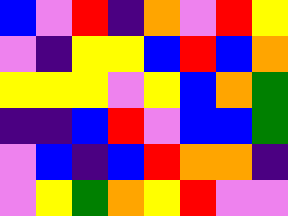[["blue", "violet", "red", "indigo", "orange", "violet", "red", "yellow"], ["violet", "indigo", "yellow", "yellow", "blue", "red", "blue", "orange"], ["yellow", "yellow", "yellow", "violet", "yellow", "blue", "orange", "green"], ["indigo", "indigo", "blue", "red", "violet", "blue", "blue", "green"], ["violet", "blue", "indigo", "blue", "red", "orange", "orange", "indigo"], ["violet", "yellow", "green", "orange", "yellow", "red", "violet", "violet"]]